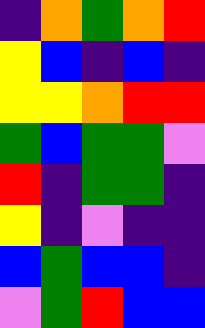[["indigo", "orange", "green", "orange", "red"], ["yellow", "blue", "indigo", "blue", "indigo"], ["yellow", "yellow", "orange", "red", "red"], ["green", "blue", "green", "green", "violet"], ["red", "indigo", "green", "green", "indigo"], ["yellow", "indigo", "violet", "indigo", "indigo"], ["blue", "green", "blue", "blue", "indigo"], ["violet", "green", "red", "blue", "blue"]]